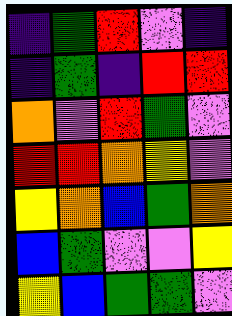[["indigo", "green", "red", "violet", "indigo"], ["indigo", "green", "indigo", "red", "red"], ["orange", "violet", "red", "green", "violet"], ["red", "red", "orange", "yellow", "violet"], ["yellow", "orange", "blue", "green", "orange"], ["blue", "green", "violet", "violet", "yellow"], ["yellow", "blue", "green", "green", "violet"]]